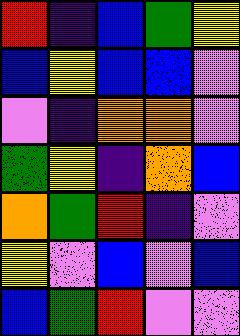[["red", "indigo", "blue", "green", "yellow"], ["blue", "yellow", "blue", "blue", "violet"], ["violet", "indigo", "orange", "orange", "violet"], ["green", "yellow", "indigo", "orange", "blue"], ["orange", "green", "red", "indigo", "violet"], ["yellow", "violet", "blue", "violet", "blue"], ["blue", "green", "red", "violet", "violet"]]